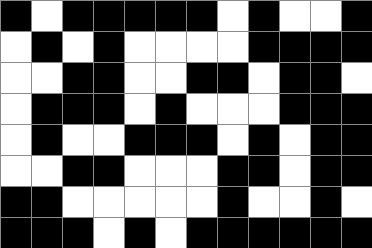[["black", "white", "black", "black", "black", "black", "black", "white", "black", "white", "white", "black"], ["white", "black", "white", "black", "white", "white", "white", "white", "black", "black", "black", "black"], ["white", "white", "black", "black", "white", "white", "black", "black", "white", "black", "black", "white"], ["white", "black", "black", "black", "white", "black", "white", "white", "white", "black", "black", "black"], ["white", "black", "white", "white", "black", "black", "black", "white", "black", "white", "black", "black"], ["white", "white", "black", "black", "white", "white", "white", "black", "black", "white", "black", "black"], ["black", "black", "white", "white", "white", "white", "white", "black", "white", "white", "black", "white"], ["black", "black", "black", "white", "black", "white", "black", "black", "black", "black", "black", "black"]]